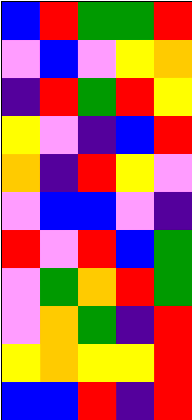[["blue", "red", "green", "green", "red"], ["violet", "blue", "violet", "yellow", "orange"], ["indigo", "red", "green", "red", "yellow"], ["yellow", "violet", "indigo", "blue", "red"], ["orange", "indigo", "red", "yellow", "violet"], ["violet", "blue", "blue", "violet", "indigo"], ["red", "violet", "red", "blue", "green"], ["violet", "green", "orange", "red", "green"], ["violet", "orange", "green", "indigo", "red"], ["yellow", "orange", "yellow", "yellow", "red"], ["blue", "blue", "red", "indigo", "red"]]